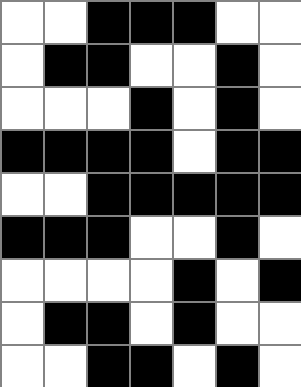[["white", "white", "black", "black", "black", "white", "white"], ["white", "black", "black", "white", "white", "black", "white"], ["white", "white", "white", "black", "white", "black", "white"], ["black", "black", "black", "black", "white", "black", "black"], ["white", "white", "black", "black", "black", "black", "black"], ["black", "black", "black", "white", "white", "black", "white"], ["white", "white", "white", "white", "black", "white", "black"], ["white", "black", "black", "white", "black", "white", "white"], ["white", "white", "black", "black", "white", "black", "white"]]